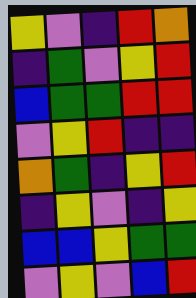[["yellow", "violet", "indigo", "red", "orange"], ["indigo", "green", "violet", "yellow", "red"], ["blue", "green", "green", "red", "red"], ["violet", "yellow", "red", "indigo", "indigo"], ["orange", "green", "indigo", "yellow", "red"], ["indigo", "yellow", "violet", "indigo", "yellow"], ["blue", "blue", "yellow", "green", "green"], ["violet", "yellow", "violet", "blue", "red"]]